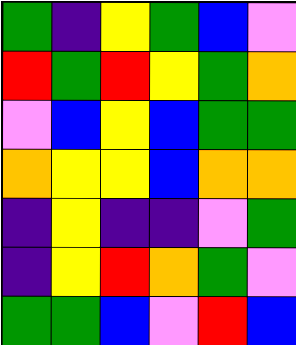[["green", "indigo", "yellow", "green", "blue", "violet"], ["red", "green", "red", "yellow", "green", "orange"], ["violet", "blue", "yellow", "blue", "green", "green"], ["orange", "yellow", "yellow", "blue", "orange", "orange"], ["indigo", "yellow", "indigo", "indigo", "violet", "green"], ["indigo", "yellow", "red", "orange", "green", "violet"], ["green", "green", "blue", "violet", "red", "blue"]]